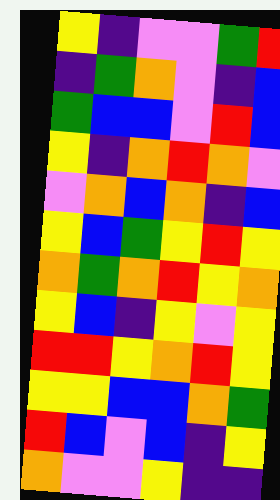[["yellow", "indigo", "violet", "violet", "green", "red"], ["indigo", "green", "orange", "violet", "indigo", "blue"], ["green", "blue", "blue", "violet", "red", "blue"], ["yellow", "indigo", "orange", "red", "orange", "violet"], ["violet", "orange", "blue", "orange", "indigo", "blue"], ["yellow", "blue", "green", "yellow", "red", "yellow"], ["orange", "green", "orange", "red", "yellow", "orange"], ["yellow", "blue", "indigo", "yellow", "violet", "yellow"], ["red", "red", "yellow", "orange", "red", "yellow"], ["yellow", "yellow", "blue", "blue", "orange", "green"], ["red", "blue", "violet", "blue", "indigo", "yellow"], ["orange", "violet", "violet", "yellow", "indigo", "indigo"]]